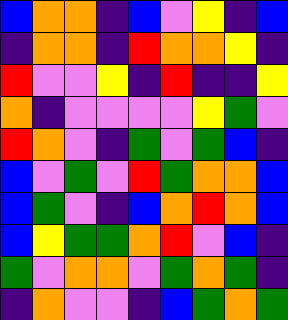[["blue", "orange", "orange", "indigo", "blue", "violet", "yellow", "indigo", "blue"], ["indigo", "orange", "orange", "indigo", "red", "orange", "orange", "yellow", "indigo"], ["red", "violet", "violet", "yellow", "indigo", "red", "indigo", "indigo", "yellow"], ["orange", "indigo", "violet", "violet", "violet", "violet", "yellow", "green", "violet"], ["red", "orange", "violet", "indigo", "green", "violet", "green", "blue", "indigo"], ["blue", "violet", "green", "violet", "red", "green", "orange", "orange", "blue"], ["blue", "green", "violet", "indigo", "blue", "orange", "red", "orange", "blue"], ["blue", "yellow", "green", "green", "orange", "red", "violet", "blue", "indigo"], ["green", "violet", "orange", "orange", "violet", "green", "orange", "green", "indigo"], ["indigo", "orange", "violet", "violet", "indigo", "blue", "green", "orange", "green"]]